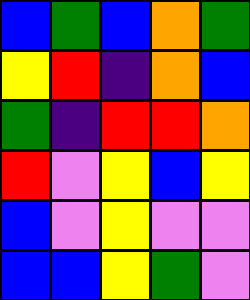[["blue", "green", "blue", "orange", "green"], ["yellow", "red", "indigo", "orange", "blue"], ["green", "indigo", "red", "red", "orange"], ["red", "violet", "yellow", "blue", "yellow"], ["blue", "violet", "yellow", "violet", "violet"], ["blue", "blue", "yellow", "green", "violet"]]